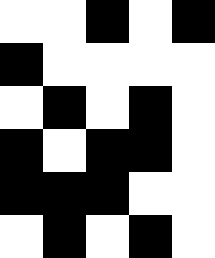[["white", "white", "black", "white", "black"], ["black", "white", "white", "white", "white"], ["white", "black", "white", "black", "white"], ["black", "white", "black", "black", "white"], ["black", "black", "black", "white", "white"], ["white", "black", "white", "black", "white"]]